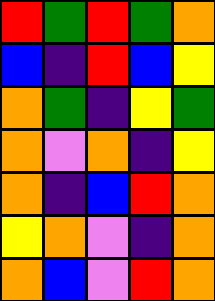[["red", "green", "red", "green", "orange"], ["blue", "indigo", "red", "blue", "yellow"], ["orange", "green", "indigo", "yellow", "green"], ["orange", "violet", "orange", "indigo", "yellow"], ["orange", "indigo", "blue", "red", "orange"], ["yellow", "orange", "violet", "indigo", "orange"], ["orange", "blue", "violet", "red", "orange"]]